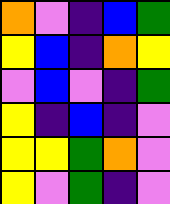[["orange", "violet", "indigo", "blue", "green"], ["yellow", "blue", "indigo", "orange", "yellow"], ["violet", "blue", "violet", "indigo", "green"], ["yellow", "indigo", "blue", "indigo", "violet"], ["yellow", "yellow", "green", "orange", "violet"], ["yellow", "violet", "green", "indigo", "violet"]]